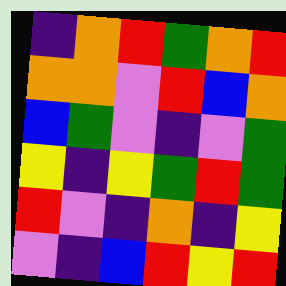[["indigo", "orange", "red", "green", "orange", "red"], ["orange", "orange", "violet", "red", "blue", "orange"], ["blue", "green", "violet", "indigo", "violet", "green"], ["yellow", "indigo", "yellow", "green", "red", "green"], ["red", "violet", "indigo", "orange", "indigo", "yellow"], ["violet", "indigo", "blue", "red", "yellow", "red"]]